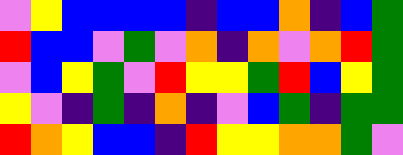[["violet", "yellow", "blue", "blue", "blue", "blue", "indigo", "blue", "blue", "orange", "indigo", "blue", "green"], ["red", "blue", "blue", "violet", "green", "violet", "orange", "indigo", "orange", "violet", "orange", "red", "green"], ["violet", "blue", "yellow", "green", "violet", "red", "yellow", "yellow", "green", "red", "blue", "yellow", "green"], ["yellow", "violet", "indigo", "green", "indigo", "orange", "indigo", "violet", "blue", "green", "indigo", "green", "green"], ["red", "orange", "yellow", "blue", "blue", "indigo", "red", "yellow", "yellow", "orange", "orange", "green", "violet"]]